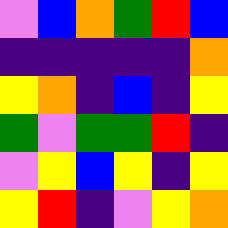[["violet", "blue", "orange", "green", "red", "blue"], ["indigo", "indigo", "indigo", "indigo", "indigo", "orange"], ["yellow", "orange", "indigo", "blue", "indigo", "yellow"], ["green", "violet", "green", "green", "red", "indigo"], ["violet", "yellow", "blue", "yellow", "indigo", "yellow"], ["yellow", "red", "indigo", "violet", "yellow", "orange"]]